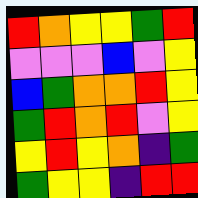[["red", "orange", "yellow", "yellow", "green", "red"], ["violet", "violet", "violet", "blue", "violet", "yellow"], ["blue", "green", "orange", "orange", "red", "yellow"], ["green", "red", "orange", "red", "violet", "yellow"], ["yellow", "red", "yellow", "orange", "indigo", "green"], ["green", "yellow", "yellow", "indigo", "red", "red"]]